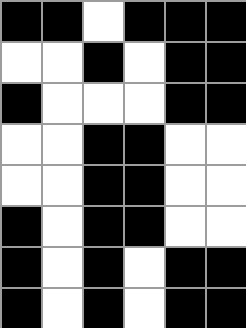[["black", "black", "white", "black", "black", "black"], ["white", "white", "black", "white", "black", "black"], ["black", "white", "white", "white", "black", "black"], ["white", "white", "black", "black", "white", "white"], ["white", "white", "black", "black", "white", "white"], ["black", "white", "black", "black", "white", "white"], ["black", "white", "black", "white", "black", "black"], ["black", "white", "black", "white", "black", "black"]]